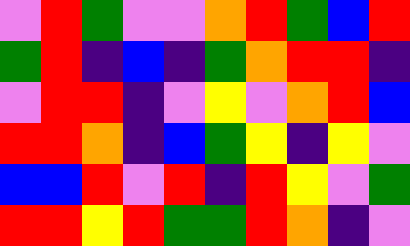[["violet", "red", "green", "violet", "violet", "orange", "red", "green", "blue", "red"], ["green", "red", "indigo", "blue", "indigo", "green", "orange", "red", "red", "indigo"], ["violet", "red", "red", "indigo", "violet", "yellow", "violet", "orange", "red", "blue"], ["red", "red", "orange", "indigo", "blue", "green", "yellow", "indigo", "yellow", "violet"], ["blue", "blue", "red", "violet", "red", "indigo", "red", "yellow", "violet", "green"], ["red", "red", "yellow", "red", "green", "green", "red", "orange", "indigo", "violet"]]